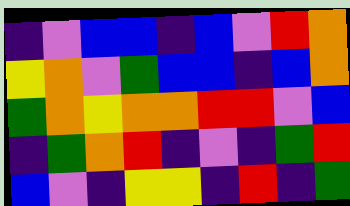[["indigo", "violet", "blue", "blue", "indigo", "blue", "violet", "red", "orange"], ["yellow", "orange", "violet", "green", "blue", "blue", "indigo", "blue", "orange"], ["green", "orange", "yellow", "orange", "orange", "red", "red", "violet", "blue"], ["indigo", "green", "orange", "red", "indigo", "violet", "indigo", "green", "red"], ["blue", "violet", "indigo", "yellow", "yellow", "indigo", "red", "indigo", "green"]]